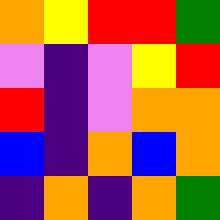[["orange", "yellow", "red", "red", "green"], ["violet", "indigo", "violet", "yellow", "red"], ["red", "indigo", "violet", "orange", "orange"], ["blue", "indigo", "orange", "blue", "orange"], ["indigo", "orange", "indigo", "orange", "green"]]